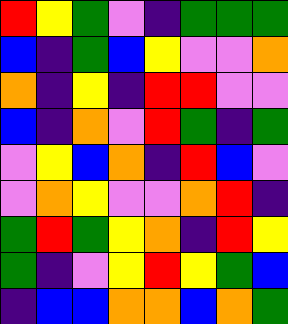[["red", "yellow", "green", "violet", "indigo", "green", "green", "green"], ["blue", "indigo", "green", "blue", "yellow", "violet", "violet", "orange"], ["orange", "indigo", "yellow", "indigo", "red", "red", "violet", "violet"], ["blue", "indigo", "orange", "violet", "red", "green", "indigo", "green"], ["violet", "yellow", "blue", "orange", "indigo", "red", "blue", "violet"], ["violet", "orange", "yellow", "violet", "violet", "orange", "red", "indigo"], ["green", "red", "green", "yellow", "orange", "indigo", "red", "yellow"], ["green", "indigo", "violet", "yellow", "red", "yellow", "green", "blue"], ["indigo", "blue", "blue", "orange", "orange", "blue", "orange", "green"]]